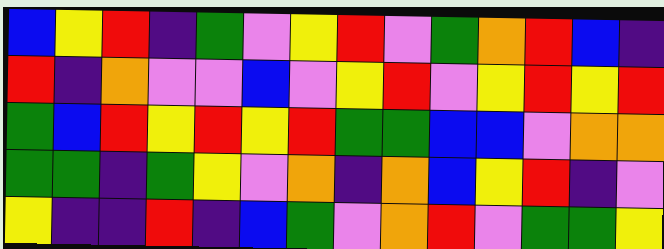[["blue", "yellow", "red", "indigo", "green", "violet", "yellow", "red", "violet", "green", "orange", "red", "blue", "indigo"], ["red", "indigo", "orange", "violet", "violet", "blue", "violet", "yellow", "red", "violet", "yellow", "red", "yellow", "red"], ["green", "blue", "red", "yellow", "red", "yellow", "red", "green", "green", "blue", "blue", "violet", "orange", "orange"], ["green", "green", "indigo", "green", "yellow", "violet", "orange", "indigo", "orange", "blue", "yellow", "red", "indigo", "violet"], ["yellow", "indigo", "indigo", "red", "indigo", "blue", "green", "violet", "orange", "red", "violet", "green", "green", "yellow"]]